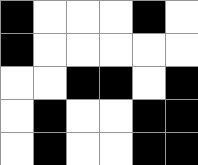[["black", "white", "white", "white", "black", "white"], ["black", "white", "white", "white", "white", "white"], ["white", "white", "black", "black", "white", "black"], ["white", "black", "white", "white", "black", "black"], ["white", "black", "white", "white", "black", "black"]]